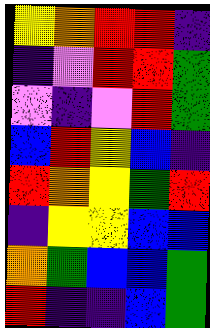[["yellow", "orange", "red", "red", "indigo"], ["indigo", "violet", "red", "red", "green"], ["violet", "indigo", "violet", "red", "green"], ["blue", "red", "yellow", "blue", "indigo"], ["red", "orange", "yellow", "green", "red"], ["indigo", "yellow", "yellow", "blue", "blue"], ["orange", "green", "blue", "blue", "green"], ["red", "indigo", "indigo", "blue", "green"]]